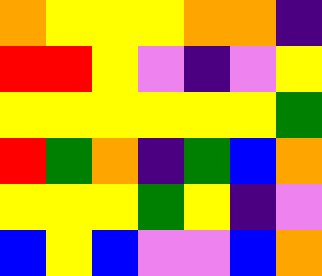[["orange", "yellow", "yellow", "yellow", "orange", "orange", "indigo"], ["red", "red", "yellow", "violet", "indigo", "violet", "yellow"], ["yellow", "yellow", "yellow", "yellow", "yellow", "yellow", "green"], ["red", "green", "orange", "indigo", "green", "blue", "orange"], ["yellow", "yellow", "yellow", "green", "yellow", "indigo", "violet"], ["blue", "yellow", "blue", "violet", "violet", "blue", "orange"]]